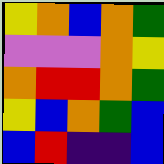[["yellow", "orange", "blue", "orange", "green"], ["violet", "violet", "violet", "orange", "yellow"], ["orange", "red", "red", "orange", "green"], ["yellow", "blue", "orange", "green", "blue"], ["blue", "red", "indigo", "indigo", "blue"]]